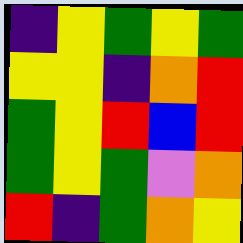[["indigo", "yellow", "green", "yellow", "green"], ["yellow", "yellow", "indigo", "orange", "red"], ["green", "yellow", "red", "blue", "red"], ["green", "yellow", "green", "violet", "orange"], ["red", "indigo", "green", "orange", "yellow"]]